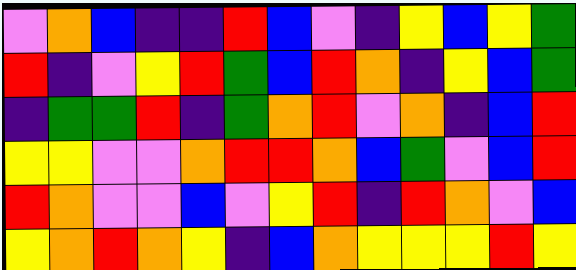[["violet", "orange", "blue", "indigo", "indigo", "red", "blue", "violet", "indigo", "yellow", "blue", "yellow", "green"], ["red", "indigo", "violet", "yellow", "red", "green", "blue", "red", "orange", "indigo", "yellow", "blue", "green"], ["indigo", "green", "green", "red", "indigo", "green", "orange", "red", "violet", "orange", "indigo", "blue", "red"], ["yellow", "yellow", "violet", "violet", "orange", "red", "red", "orange", "blue", "green", "violet", "blue", "red"], ["red", "orange", "violet", "violet", "blue", "violet", "yellow", "red", "indigo", "red", "orange", "violet", "blue"], ["yellow", "orange", "red", "orange", "yellow", "indigo", "blue", "orange", "yellow", "yellow", "yellow", "red", "yellow"]]